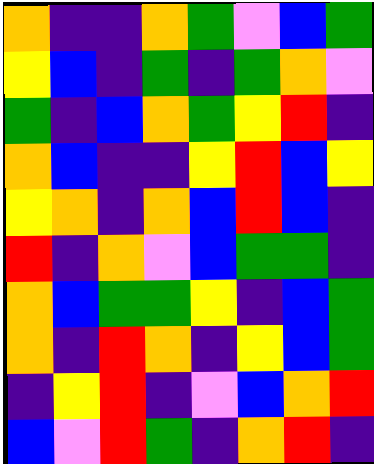[["orange", "indigo", "indigo", "orange", "green", "violet", "blue", "green"], ["yellow", "blue", "indigo", "green", "indigo", "green", "orange", "violet"], ["green", "indigo", "blue", "orange", "green", "yellow", "red", "indigo"], ["orange", "blue", "indigo", "indigo", "yellow", "red", "blue", "yellow"], ["yellow", "orange", "indigo", "orange", "blue", "red", "blue", "indigo"], ["red", "indigo", "orange", "violet", "blue", "green", "green", "indigo"], ["orange", "blue", "green", "green", "yellow", "indigo", "blue", "green"], ["orange", "indigo", "red", "orange", "indigo", "yellow", "blue", "green"], ["indigo", "yellow", "red", "indigo", "violet", "blue", "orange", "red"], ["blue", "violet", "red", "green", "indigo", "orange", "red", "indigo"]]